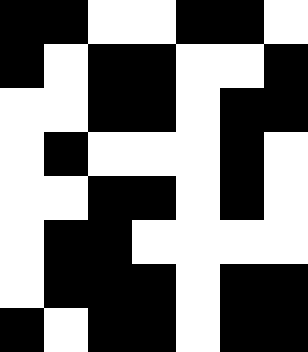[["black", "black", "white", "white", "black", "black", "white"], ["black", "white", "black", "black", "white", "white", "black"], ["white", "white", "black", "black", "white", "black", "black"], ["white", "black", "white", "white", "white", "black", "white"], ["white", "white", "black", "black", "white", "black", "white"], ["white", "black", "black", "white", "white", "white", "white"], ["white", "black", "black", "black", "white", "black", "black"], ["black", "white", "black", "black", "white", "black", "black"]]